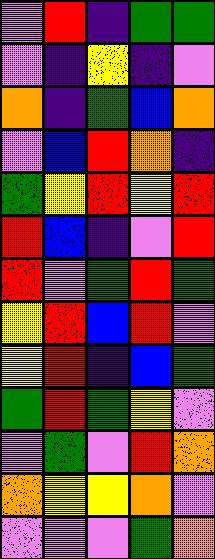[["violet", "red", "indigo", "green", "green"], ["violet", "indigo", "yellow", "indigo", "violet"], ["orange", "indigo", "green", "blue", "orange"], ["violet", "blue", "red", "orange", "indigo"], ["green", "yellow", "red", "yellow", "red"], ["red", "blue", "indigo", "violet", "red"], ["red", "violet", "green", "red", "green"], ["yellow", "red", "blue", "red", "violet"], ["yellow", "red", "indigo", "blue", "green"], ["green", "red", "green", "yellow", "violet"], ["violet", "green", "violet", "red", "orange"], ["orange", "yellow", "yellow", "orange", "violet"], ["violet", "violet", "violet", "green", "orange"]]